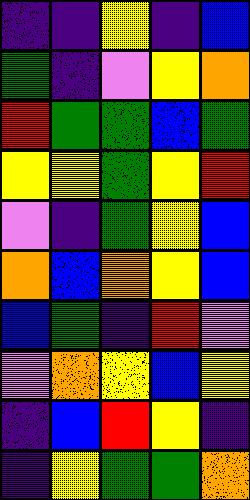[["indigo", "indigo", "yellow", "indigo", "blue"], ["green", "indigo", "violet", "yellow", "orange"], ["red", "green", "green", "blue", "green"], ["yellow", "yellow", "green", "yellow", "red"], ["violet", "indigo", "green", "yellow", "blue"], ["orange", "blue", "orange", "yellow", "blue"], ["blue", "green", "indigo", "red", "violet"], ["violet", "orange", "yellow", "blue", "yellow"], ["indigo", "blue", "red", "yellow", "indigo"], ["indigo", "yellow", "green", "green", "orange"]]